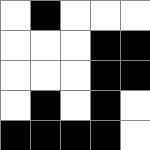[["white", "black", "white", "white", "white"], ["white", "white", "white", "black", "black"], ["white", "white", "white", "black", "black"], ["white", "black", "white", "black", "white"], ["black", "black", "black", "black", "white"]]